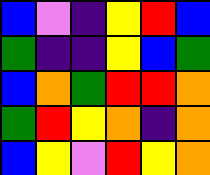[["blue", "violet", "indigo", "yellow", "red", "blue"], ["green", "indigo", "indigo", "yellow", "blue", "green"], ["blue", "orange", "green", "red", "red", "orange"], ["green", "red", "yellow", "orange", "indigo", "orange"], ["blue", "yellow", "violet", "red", "yellow", "orange"]]